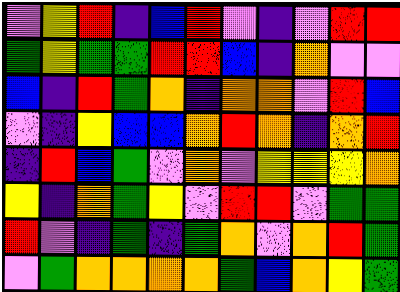[["violet", "yellow", "red", "indigo", "blue", "red", "violet", "indigo", "violet", "red", "red"], ["green", "yellow", "green", "green", "red", "red", "blue", "indigo", "orange", "violet", "violet"], ["blue", "indigo", "red", "green", "orange", "indigo", "orange", "orange", "violet", "red", "blue"], ["violet", "indigo", "yellow", "blue", "blue", "orange", "red", "orange", "indigo", "orange", "red"], ["indigo", "red", "blue", "green", "violet", "orange", "violet", "yellow", "yellow", "yellow", "orange"], ["yellow", "indigo", "orange", "green", "yellow", "violet", "red", "red", "violet", "green", "green"], ["red", "violet", "indigo", "green", "indigo", "green", "orange", "violet", "orange", "red", "green"], ["violet", "green", "orange", "orange", "orange", "orange", "green", "blue", "orange", "yellow", "green"]]